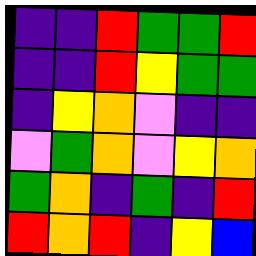[["indigo", "indigo", "red", "green", "green", "red"], ["indigo", "indigo", "red", "yellow", "green", "green"], ["indigo", "yellow", "orange", "violet", "indigo", "indigo"], ["violet", "green", "orange", "violet", "yellow", "orange"], ["green", "orange", "indigo", "green", "indigo", "red"], ["red", "orange", "red", "indigo", "yellow", "blue"]]